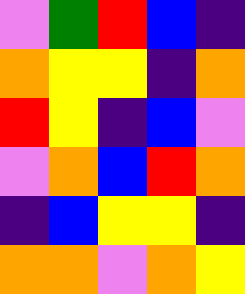[["violet", "green", "red", "blue", "indigo"], ["orange", "yellow", "yellow", "indigo", "orange"], ["red", "yellow", "indigo", "blue", "violet"], ["violet", "orange", "blue", "red", "orange"], ["indigo", "blue", "yellow", "yellow", "indigo"], ["orange", "orange", "violet", "orange", "yellow"]]